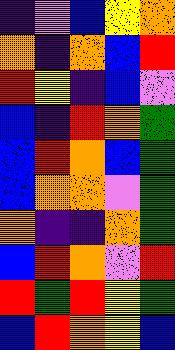[["indigo", "violet", "blue", "yellow", "orange"], ["orange", "indigo", "orange", "blue", "red"], ["red", "yellow", "indigo", "blue", "violet"], ["blue", "indigo", "red", "orange", "green"], ["blue", "red", "orange", "blue", "green"], ["blue", "orange", "orange", "violet", "green"], ["orange", "indigo", "indigo", "orange", "green"], ["blue", "red", "orange", "violet", "red"], ["red", "green", "red", "yellow", "green"], ["blue", "red", "orange", "yellow", "blue"]]